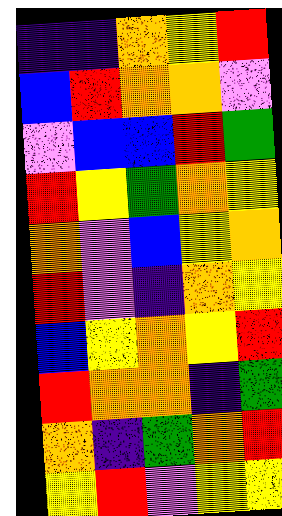[["indigo", "indigo", "orange", "yellow", "red"], ["blue", "red", "orange", "orange", "violet"], ["violet", "blue", "blue", "red", "green"], ["red", "yellow", "green", "orange", "yellow"], ["orange", "violet", "blue", "yellow", "orange"], ["red", "violet", "indigo", "orange", "yellow"], ["blue", "yellow", "orange", "yellow", "red"], ["red", "orange", "orange", "indigo", "green"], ["orange", "indigo", "green", "orange", "red"], ["yellow", "red", "violet", "yellow", "yellow"]]